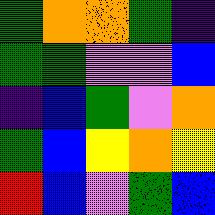[["green", "orange", "orange", "green", "indigo"], ["green", "green", "violet", "violet", "blue"], ["indigo", "blue", "green", "violet", "orange"], ["green", "blue", "yellow", "orange", "yellow"], ["red", "blue", "violet", "green", "blue"]]